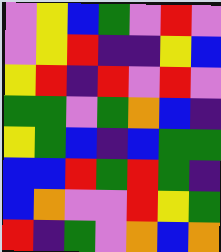[["violet", "yellow", "blue", "green", "violet", "red", "violet"], ["violet", "yellow", "red", "indigo", "indigo", "yellow", "blue"], ["yellow", "red", "indigo", "red", "violet", "red", "violet"], ["green", "green", "violet", "green", "orange", "blue", "indigo"], ["yellow", "green", "blue", "indigo", "blue", "green", "green"], ["blue", "blue", "red", "green", "red", "green", "indigo"], ["blue", "orange", "violet", "violet", "red", "yellow", "green"], ["red", "indigo", "green", "violet", "orange", "blue", "orange"]]